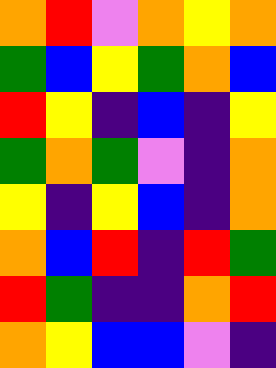[["orange", "red", "violet", "orange", "yellow", "orange"], ["green", "blue", "yellow", "green", "orange", "blue"], ["red", "yellow", "indigo", "blue", "indigo", "yellow"], ["green", "orange", "green", "violet", "indigo", "orange"], ["yellow", "indigo", "yellow", "blue", "indigo", "orange"], ["orange", "blue", "red", "indigo", "red", "green"], ["red", "green", "indigo", "indigo", "orange", "red"], ["orange", "yellow", "blue", "blue", "violet", "indigo"]]